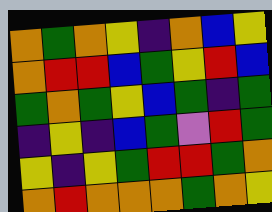[["orange", "green", "orange", "yellow", "indigo", "orange", "blue", "yellow"], ["orange", "red", "red", "blue", "green", "yellow", "red", "blue"], ["green", "orange", "green", "yellow", "blue", "green", "indigo", "green"], ["indigo", "yellow", "indigo", "blue", "green", "violet", "red", "green"], ["yellow", "indigo", "yellow", "green", "red", "red", "green", "orange"], ["orange", "red", "orange", "orange", "orange", "green", "orange", "yellow"]]